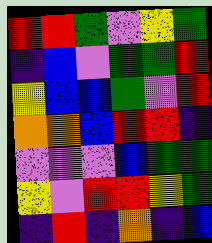[["red", "red", "green", "violet", "yellow", "green"], ["indigo", "blue", "violet", "green", "green", "red"], ["yellow", "blue", "blue", "green", "violet", "red"], ["orange", "orange", "blue", "red", "red", "indigo"], ["violet", "violet", "violet", "blue", "green", "green"], ["yellow", "violet", "red", "red", "yellow", "green"], ["indigo", "red", "indigo", "orange", "indigo", "blue"]]